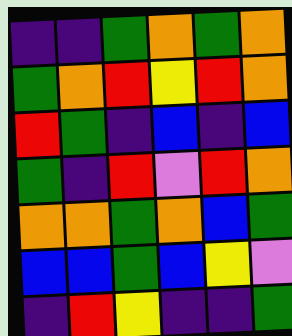[["indigo", "indigo", "green", "orange", "green", "orange"], ["green", "orange", "red", "yellow", "red", "orange"], ["red", "green", "indigo", "blue", "indigo", "blue"], ["green", "indigo", "red", "violet", "red", "orange"], ["orange", "orange", "green", "orange", "blue", "green"], ["blue", "blue", "green", "blue", "yellow", "violet"], ["indigo", "red", "yellow", "indigo", "indigo", "green"]]